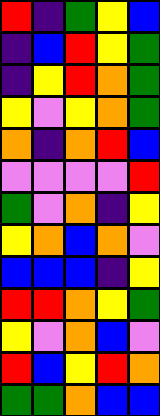[["red", "indigo", "green", "yellow", "blue"], ["indigo", "blue", "red", "yellow", "green"], ["indigo", "yellow", "red", "orange", "green"], ["yellow", "violet", "yellow", "orange", "green"], ["orange", "indigo", "orange", "red", "blue"], ["violet", "violet", "violet", "violet", "red"], ["green", "violet", "orange", "indigo", "yellow"], ["yellow", "orange", "blue", "orange", "violet"], ["blue", "blue", "blue", "indigo", "yellow"], ["red", "red", "orange", "yellow", "green"], ["yellow", "violet", "orange", "blue", "violet"], ["red", "blue", "yellow", "red", "orange"], ["green", "green", "orange", "blue", "blue"]]